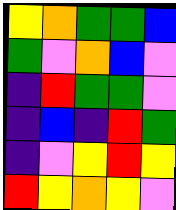[["yellow", "orange", "green", "green", "blue"], ["green", "violet", "orange", "blue", "violet"], ["indigo", "red", "green", "green", "violet"], ["indigo", "blue", "indigo", "red", "green"], ["indigo", "violet", "yellow", "red", "yellow"], ["red", "yellow", "orange", "yellow", "violet"]]